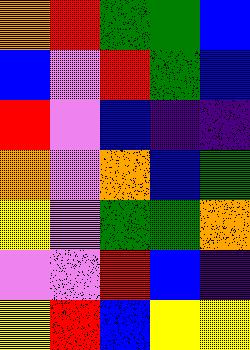[["orange", "red", "green", "green", "blue"], ["blue", "violet", "red", "green", "blue"], ["red", "violet", "blue", "indigo", "indigo"], ["orange", "violet", "orange", "blue", "green"], ["yellow", "violet", "green", "green", "orange"], ["violet", "violet", "red", "blue", "indigo"], ["yellow", "red", "blue", "yellow", "yellow"]]